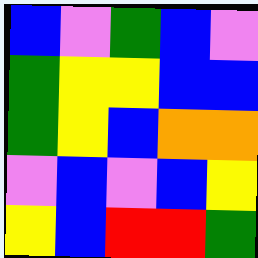[["blue", "violet", "green", "blue", "violet"], ["green", "yellow", "yellow", "blue", "blue"], ["green", "yellow", "blue", "orange", "orange"], ["violet", "blue", "violet", "blue", "yellow"], ["yellow", "blue", "red", "red", "green"]]